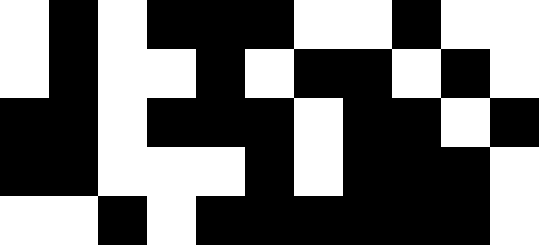[["white", "black", "white", "black", "black", "black", "white", "white", "black", "white", "white"], ["white", "black", "white", "white", "black", "white", "black", "black", "white", "black", "white"], ["black", "black", "white", "black", "black", "black", "white", "black", "black", "white", "black"], ["black", "black", "white", "white", "white", "black", "white", "black", "black", "black", "white"], ["white", "white", "black", "white", "black", "black", "black", "black", "black", "black", "white"]]